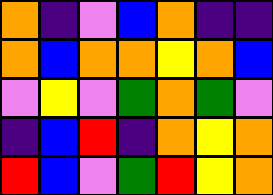[["orange", "indigo", "violet", "blue", "orange", "indigo", "indigo"], ["orange", "blue", "orange", "orange", "yellow", "orange", "blue"], ["violet", "yellow", "violet", "green", "orange", "green", "violet"], ["indigo", "blue", "red", "indigo", "orange", "yellow", "orange"], ["red", "blue", "violet", "green", "red", "yellow", "orange"]]